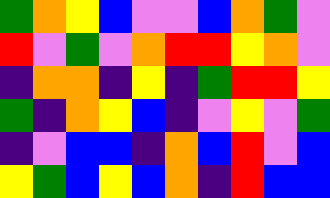[["green", "orange", "yellow", "blue", "violet", "violet", "blue", "orange", "green", "violet"], ["red", "violet", "green", "violet", "orange", "red", "red", "yellow", "orange", "violet"], ["indigo", "orange", "orange", "indigo", "yellow", "indigo", "green", "red", "red", "yellow"], ["green", "indigo", "orange", "yellow", "blue", "indigo", "violet", "yellow", "violet", "green"], ["indigo", "violet", "blue", "blue", "indigo", "orange", "blue", "red", "violet", "blue"], ["yellow", "green", "blue", "yellow", "blue", "orange", "indigo", "red", "blue", "blue"]]